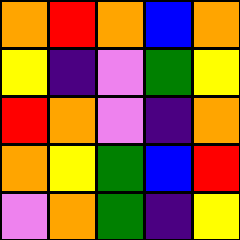[["orange", "red", "orange", "blue", "orange"], ["yellow", "indigo", "violet", "green", "yellow"], ["red", "orange", "violet", "indigo", "orange"], ["orange", "yellow", "green", "blue", "red"], ["violet", "orange", "green", "indigo", "yellow"]]